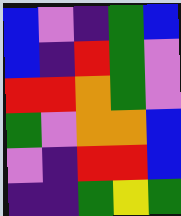[["blue", "violet", "indigo", "green", "blue"], ["blue", "indigo", "red", "green", "violet"], ["red", "red", "orange", "green", "violet"], ["green", "violet", "orange", "orange", "blue"], ["violet", "indigo", "red", "red", "blue"], ["indigo", "indigo", "green", "yellow", "green"]]